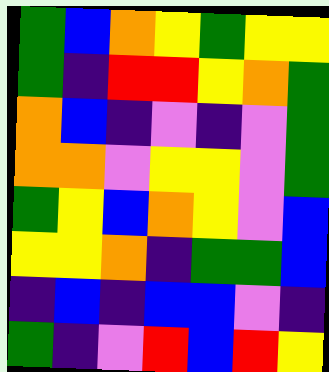[["green", "blue", "orange", "yellow", "green", "yellow", "yellow"], ["green", "indigo", "red", "red", "yellow", "orange", "green"], ["orange", "blue", "indigo", "violet", "indigo", "violet", "green"], ["orange", "orange", "violet", "yellow", "yellow", "violet", "green"], ["green", "yellow", "blue", "orange", "yellow", "violet", "blue"], ["yellow", "yellow", "orange", "indigo", "green", "green", "blue"], ["indigo", "blue", "indigo", "blue", "blue", "violet", "indigo"], ["green", "indigo", "violet", "red", "blue", "red", "yellow"]]